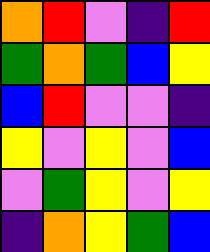[["orange", "red", "violet", "indigo", "red"], ["green", "orange", "green", "blue", "yellow"], ["blue", "red", "violet", "violet", "indigo"], ["yellow", "violet", "yellow", "violet", "blue"], ["violet", "green", "yellow", "violet", "yellow"], ["indigo", "orange", "yellow", "green", "blue"]]